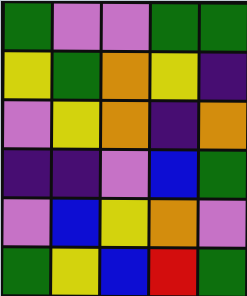[["green", "violet", "violet", "green", "green"], ["yellow", "green", "orange", "yellow", "indigo"], ["violet", "yellow", "orange", "indigo", "orange"], ["indigo", "indigo", "violet", "blue", "green"], ["violet", "blue", "yellow", "orange", "violet"], ["green", "yellow", "blue", "red", "green"]]